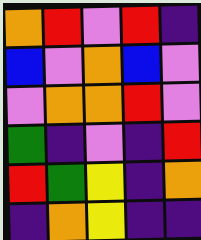[["orange", "red", "violet", "red", "indigo"], ["blue", "violet", "orange", "blue", "violet"], ["violet", "orange", "orange", "red", "violet"], ["green", "indigo", "violet", "indigo", "red"], ["red", "green", "yellow", "indigo", "orange"], ["indigo", "orange", "yellow", "indigo", "indigo"]]